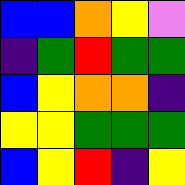[["blue", "blue", "orange", "yellow", "violet"], ["indigo", "green", "red", "green", "green"], ["blue", "yellow", "orange", "orange", "indigo"], ["yellow", "yellow", "green", "green", "green"], ["blue", "yellow", "red", "indigo", "yellow"]]